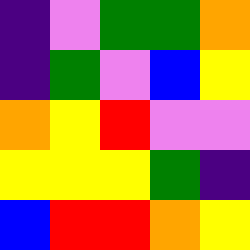[["indigo", "violet", "green", "green", "orange"], ["indigo", "green", "violet", "blue", "yellow"], ["orange", "yellow", "red", "violet", "violet"], ["yellow", "yellow", "yellow", "green", "indigo"], ["blue", "red", "red", "orange", "yellow"]]